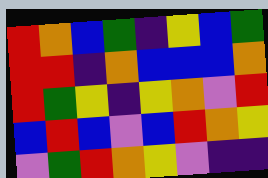[["red", "orange", "blue", "green", "indigo", "yellow", "blue", "green"], ["red", "red", "indigo", "orange", "blue", "blue", "blue", "orange"], ["red", "green", "yellow", "indigo", "yellow", "orange", "violet", "red"], ["blue", "red", "blue", "violet", "blue", "red", "orange", "yellow"], ["violet", "green", "red", "orange", "yellow", "violet", "indigo", "indigo"]]